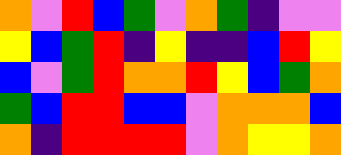[["orange", "violet", "red", "blue", "green", "violet", "orange", "green", "indigo", "violet", "violet"], ["yellow", "blue", "green", "red", "indigo", "yellow", "indigo", "indigo", "blue", "red", "yellow"], ["blue", "violet", "green", "red", "orange", "orange", "red", "yellow", "blue", "green", "orange"], ["green", "blue", "red", "red", "blue", "blue", "violet", "orange", "orange", "orange", "blue"], ["orange", "indigo", "red", "red", "red", "red", "violet", "orange", "yellow", "yellow", "orange"]]